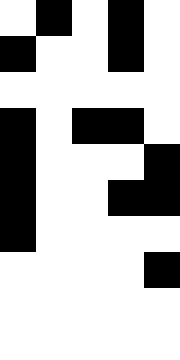[["white", "black", "white", "black", "white"], ["black", "white", "white", "black", "white"], ["white", "white", "white", "white", "white"], ["black", "white", "black", "black", "white"], ["black", "white", "white", "white", "black"], ["black", "white", "white", "black", "black"], ["black", "white", "white", "white", "white"], ["white", "white", "white", "white", "black"], ["white", "white", "white", "white", "white"], ["white", "white", "white", "white", "white"]]